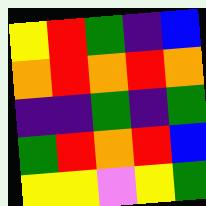[["yellow", "red", "green", "indigo", "blue"], ["orange", "red", "orange", "red", "orange"], ["indigo", "indigo", "green", "indigo", "green"], ["green", "red", "orange", "red", "blue"], ["yellow", "yellow", "violet", "yellow", "green"]]